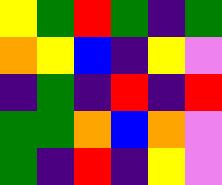[["yellow", "green", "red", "green", "indigo", "green"], ["orange", "yellow", "blue", "indigo", "yellow", "violet"], ["indigo", "green", "indigo", "red", "indigo", "red"], ["green", "green", "orange", "blue", "orange", "violet"], ["green", "indigo", "red", "indigo", "yellow", "violet"]]